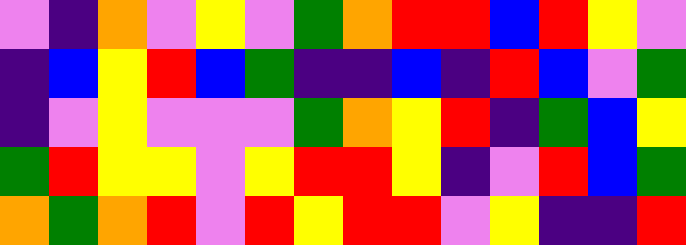[["violet", "indigo", "orange", "violet", "yellow", "violet", "green", "orange", "red", "red", "blue", "red", "yellow", "violet"], ["indigo", "blue", "yellow", "red", "blue", "green", "indigo", "indigo", "blue", "indigo", "red", "blue", "violet", "green"], ["indigo", "violet", "yellow", "violet", "violet", "violet", "green", "orange", "yellow", "red", "indigo", "green", "blue", "yellow"], ["green", "red", "yellow", "yellow", "violet", "yellow", "red", "red", "yellow", "indigo", "violet", "red", "blue", "green"], ["orange", "green", "orange", "red", "violet", "red", "yellow", "red", "red", "violet", "yellow", "indigo", "indigo", "red"]]